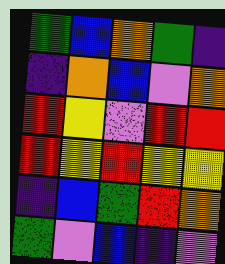[["green", "blue", "orange", "green", "indigo"], ["indigo", "orange", "blue", "violet", "orange"], ["red", "yellow", "violet", "red", "red"], ["red", "yellow", "red", "yellow", "yellow"], ["indigo", "blue", "green", "red", "orange"], ["green", "violet", "blue", "indigo", "violet"]]